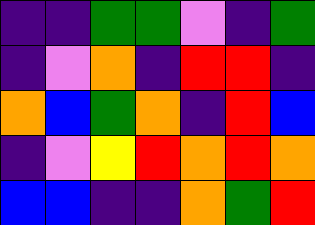[["indigo", "indigo", "green", "green", "violet", "indigo", "green"], ["indigo", "violet", "orange", "indigo", "red", "red", "indigo"], ["orange", "blue", "green", "orange", "indigo", "red", "blue"], ["indigo", "violet", "yellow", "red", "orange", "red", "orange"], ["blue", "blue", "indigo", "indigo", "orange", "green", "red"]]